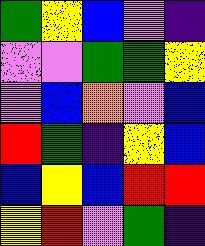[["green", "yellow", "blue", "violet", "indigo"], ["violet", "violet", "green", "green", "yellow"], ["violet", "blue", "orange", "violet", "blue"], ["red", "green", "indigo", "yellow", "blue"], ["blue", "yellow", "blue", "red", "red"], ["yellow", "red", "violet", "green", "indigo"]]